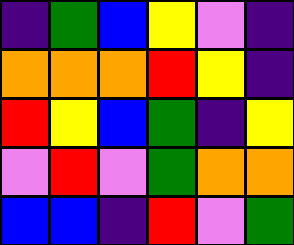[["indigo", "green", "blue", "yellow", "violet", "indigo"], ["orange", "orange", "orange", "red", "yellow", "indigo"], ["red", "yellow", "blue", "green", "indigo", "yellow"], ["violet", "red", "violet", "green", "orange", "orange"], ["blue", "blue", "indigo", "red", "violet", "green"]]